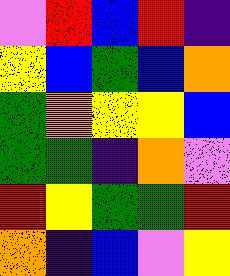[["violet", "red", "blue", "red", "indigo"], ["yellow", "blue", "green", "blue", "orange"], ["green", "orange", "yellow", "yellow", "blue"], ["green", "green", "indigo", "orange", "violet"], ["red", "yellow", "green", "green", "red"], ["orange", "indigo", "blue", "violet", "yellow"]]